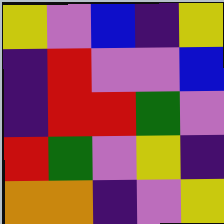[["yellow", "violet", "blue", "indigo", "yellow"], ["indigo", "red", "violet", "violet", "blue"], ["indigo", "red", "red", "green", "violet"], ["red", "green", "violet", "yellow", "indigo"], ["orange", "orange", "indigo", "violet", "yellow"]]